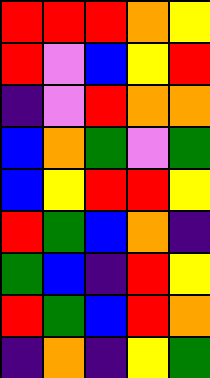[["red", "red", "red", "orange", "yellow"], ["red", "violet", "blue", "yellow", "red"], ["indigo", "violet", "red", "orange", "orange"], ["blue", "orange", "green", "violet", "green"], ["blue", "yellow", "red", "red", "yellow"], ["red", "green", "blue", "orange", "indigo"], ["green", "blue", "indigo", "red", "yellow"], ["red", "green", "blue", "red", "orange"], ["indigo", "orange", "indigo", "yellow", "green"]]